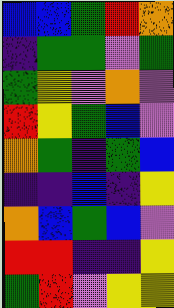[["blue", "blue", "green", "red", "orange"], ["indigo", "green", "green", "violet", "green"], ["green", "yellow", "violet", "orange", "violet"], ["red", "yellow", "green", "blue", "violet"], ["orange", "green", "indigo", "green", "blue"], ["indigo", "indigo", "blue", "indigo", "yellow"], ["orange", "blue", "green", "blue", "violet"], ["red", "red", "indigo", "indigo", "yellow"], ["green", "red", "violet", "yellow", "yellow"]]